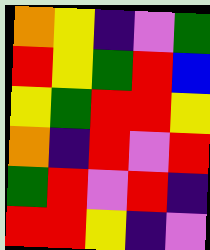[["orange", "yellow", "indigo", "violet", "green"], ["red", "yellow", "green", "red", "blue"], ["yellow", "green", "red", "red", "yellow"], ["orange", "indigo", "red", "violet", "red"], ["green", "red", "violet", "red", "indigo"], ["red", "red", "yellow", "indigo", "violet"]]